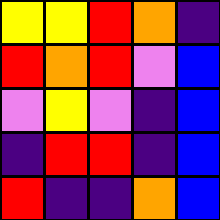[["yellow", "yellow", "red", "orange", "indigo"], ["red", "orange", "red", "violet", "blue"], ["violet", "yellow", "violet", "indigo", "blue"], ["indigo", "red", "red", "indigo", "blue"], ["red", "indigo", "indigo", "orange", "blue"]]